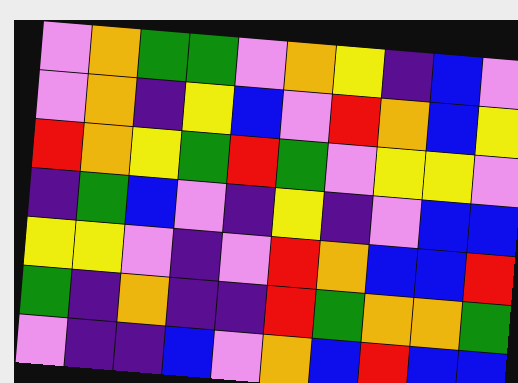[["violet", "orange", "green", "green", "violet", "orange", "yellow", "indigo", "blue", "violet"], ["violet", "orange", "indigo", "yellow", "blue", "violet", "red", "orange", "blue", "yellow"], ["red", "orange", "yellow", "green", "red", "green", "violet", "yellow", "yellow", "violet"], ["indigo", "green", "blue", "violet", "indigo", "yellow", "indigo", "violet", "blue", "blue"], ["yellow", "yellow", "violet", "indigo", "violet", "red", "orange", "blue", "blue", "red"], ["green", "indigo", "orange", "indigo", "indigo", "red", "green", "orange", "orange", "green"], ["violet", "indigo", "indigo", "blue", "violet", "orange", "blue", "red", "blue", "blue"]]